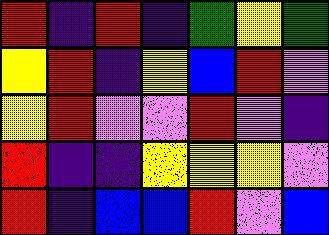[["red", "indigo", "red", "indigo", "green", "yellow", "green"], ["yellow", "red", "indigo", "yellow", "blue", "red", "violet"], ["yellow", "red", "violet", "violet", "red", "violet", "indigo"], ["red", "indigo", "indigo", "yellow", "yellow", "yellow", "violet"], ["red", "indigo", "blue", "blue", "red", "violet", "blue"]]